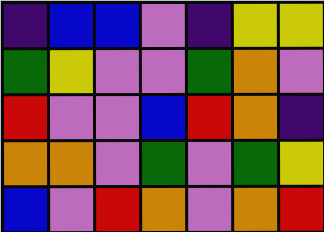[["indigo", "blue", "blue", "violet", "indigo", "yellow", "yellow"], ["green", "yellow", "violet", "violet", "green", "orange", "violet"], ["red", "violet", "violet", "blue", "red", "orange", "indigo"], ["orange", "orange", "violet", "green", "violet", "green", "yellow"], ["blue", "violet", "red", "orange", "violet", "orange", "red"]]